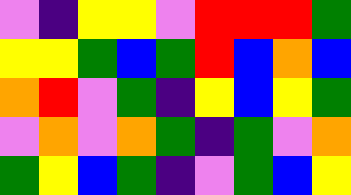[["violet", "indigo", "yellow", "yellow", "violet", "red", "red", "red", "green"], ["yellow", "yellow", "green", "blue", "green", "red", "blue", "orange", "blue"], ["orange", "red", "violet", "green", "indigo", "yellow", "blue", "yellow", "green"], ["violet", "orange", "violet", "orange", "green", "indigo", "green", "violet", "orange"], ["green", "yellow", "blue", "green", "indigo", "violet", "green", "blue", "yellow"]]